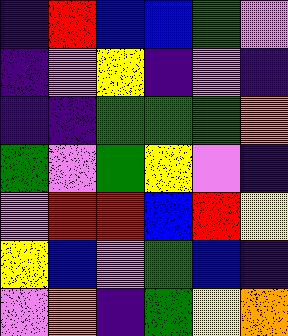[["indigo", "red", "blue", "blue", "green", "violet"], ["indigo", "violet", "yellow", "indigo", "violet", "indigo"], ["indigo", "indigo", "green", "green", "green", "orange"], ["green", "violet", "green", "yellow", "violet", "indigo"], ["violet", "red", "red", "blue", "red", "yellow"], ["yellow", "blue", "violet", "green", "blue", "indigo"], ["violet", "orange", "indigo", "green", "yellow", "orange"]]